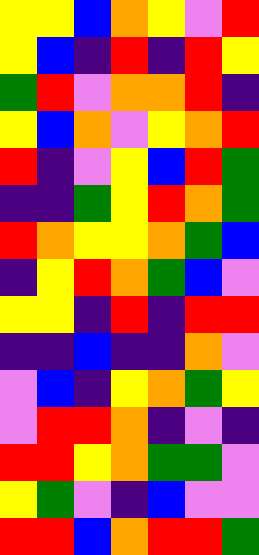[["yellow", "yellow", "blue", "orange", "yellow", "violet", "red"], ["yellow", "blue", "indigo", "red", "indigo", "red", "yellow"], ["green", "red", "violet", "orange", "orange", "red", "indigo"], ["yellow", "blue", "orange", "violet", "yellow", "orange", "red"], ["red", "indigo", "violet", "yellow", "blue", "red", "green"], ["indigo", "indigo", "green", "yellow", "red", "orange", "green"], ["red", "orange", "yellow", "yellow", "orange", "green", "blue"], ["indigo", "yellow", "red", "orange", "green", "blue", "violet"], ["yellow", "yellow", "indigo", "red", "indigo", "red", "red"], ["indigo", "indigo", "blue", "indigo", "indigo", "orange", "violet"], ["violet", "blue", "indigo", "yellow", "orange", "green", "yellow"], ["violet", "red", "red", "orange", "indigo", "violet", "indigo"], ["red", "red", "yellow", "orange", "green", "green", "violet"], ["yellow", "green", "violet", "indigo", "blue", "violet", "violet"], ["red", "red", "blue", "orange", "red", "red", "green"]]